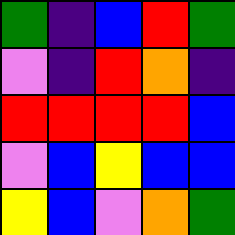[["green", "indigo", "blue", "red", "green"], ["violet", "indigo", "red", "orange", "indigo"], ["red", "red", "red", "red", "blue"], ["violet", "blue", "yellow", "blue", "blue"], ["yellow", "blue", "violet", "orange", "green"]]